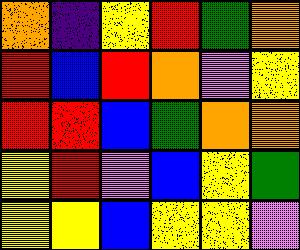[["orange", "indigo", "yellow", "red", "green", "orange"], ["red", "blue", "red", "orange", "violet", "yellow"], ["red", "red", "blue", "green", "orange", "orange"], ["yellow", "red", "violet", "blue", "yellow", "green"], ["yellow", "yellow", "blue", "yellow", "yellow", "violet"]]